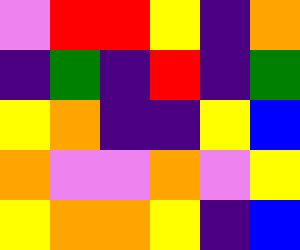[["violet", "red", "red", "yellow", "indigo", "orange"], ["indigo", "green", "indigo", "red", "indigo", "green"], ["yellow", "orange", "indigo", "indigo", "yellow", "blue"], ["orange", "violet", "violet", "orange", "violet", "yellow"], ["yellow", "orange", "orange", "yellow", "indigo", "blue"]]